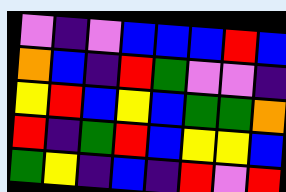[["violet", "indigo", "violet", "blue", "blue", "blue", "red", "blue"], ["orange", "blue", "indigo", "red", "green", "violet", "violet", "indigo"], ["yellow", "red", "blue", "yellow", "blue", "green", "green", "orange"], ["red", "indigo", "green", "red", "blue", "yellow", "yellow", "blue"], ["green", "yellow", "indigo", "blue", "indigo", "red", "violet", "red"]]